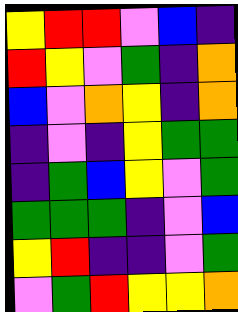[["yellow", "red", "red", "violet", "blue", "indigo"], ["red", "yellow", "violet", "green", "indigo", "orange"], ["blue", "violet", "orange", "yellow", "indigo", "orange"], ["indigo", "violet", "indigo", "yellow", "green", "green"], ["indigo", "green", "blue", "yellow", "violet", "green"], ["green", "green", "green", "indigo", "violet", "blue"], ["yellow", "red", "indigo", "indigo", "violet", "green"], ["violet", "green", "red", "yellow", "yellow", "orange"]]